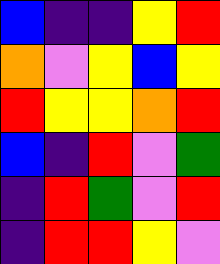[["blue", "indigo", "indigo", "yellow", "red"], ["orange", "violet", "yellow", "blue", "yellow"], ["red", "yellow", "yellow", "orange", "red"], ["blue", "indigo", "red", "violet", "green"], ["indigo", "red", "green", "violet", "red"], ["indigo", "red", "red", "yellow", "violet"]]